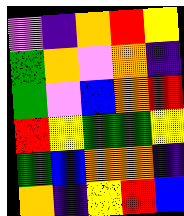[["violet", "indigo", "orange", "red", "yellow"], ["green", "orange", "violet", "orange", "indigo"], ["green", "violet", "blue", "orange", "red"], ["red", "yellow", "green", "green", "yellow"], ["green", "blue", "orange", "orange", "indigo"], ["orange", "indigo", "yellow", "red", "blue"]]